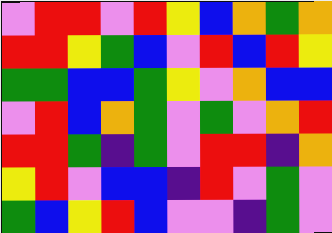[["violet", "red", "red", "violet", "red", "yellow", "blue", "orange", "green", "orange"], ["red", "red", "yellow", "green", "blue", "violet", "red", "blue", "red", "yellow"], ["green", "green", "blue", "blue", "green", "yellow", "violet", "orange", "blue", "blue"], ["violet", "red", "blue", "orange", "green", "violet", "green", "violet", "orange", "red"], ["red", "red", "green", "indigo", "green", "violet", "red", "red", "indigo", "orange"], ["yellow", "red", "violet", "blue", "blue", "indigo", "red", "violet", "green", "violet"], ["green", "blue", "yellow", "red", "blue", "violet", "violet", "indigo", "green", "violet"]]